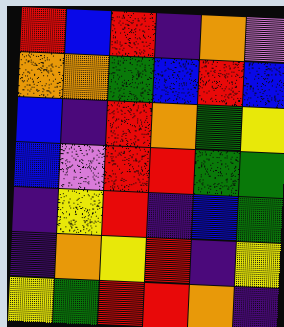[["red", "blue", "red", "indigo", "orange", "violet"], ["orange", "orange", "green", "blue", "red", "blue"], ["blue", "indigo", "red", "orange", "green", "yellow"], ["blue", "violet", "red", "red", "green", "green"], ["indigo", "yellow", "red", "indigo", "blue", "green"], ["indigo", "orange", "yellow", "red", "indigo", "yellow"], ["yellow", "green", "red", "red", "orange", "indigo"]]